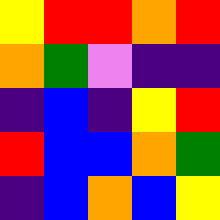[["yellow", "red", "red", "orange", "red"], ["orange", "green", "violet", "indigo", "indigo"], ["indigo", "blue", "indigo", "yellow", "red"], ["red", "blue", "blue", "orange", "green"], ["indigo", "blue", "orange", "blue", "yellow"]]